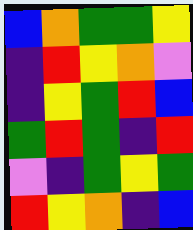[["blue", "orange", "green", "green", "yellow"], ["indigo", "red", "yellow", "orange", "violet"], ["indigo", "yellow", "green", "red", "blue"], ["green", "red", "green", "indigo", "red"], ["violet", "indigo", "green", "yellow", "green"], ["red", "yellow", "orange", "indigo", "blue"]]